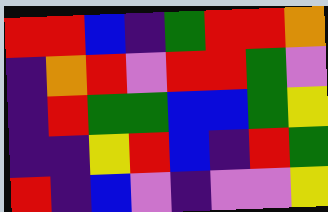[["red", "red", "blue", "indigo", "green", "red", "red", "orange"], ["indigo", "orange", "red", "violet", "red", "red", "green", "violet"], ["indigo", "red", "green", "green", "blue", "blue", "green", "yellow"], ["indigo", "indigo", "yellow", "red", "blue", "indigo", "red", "green"], ["red", "indigo", "blue", "violet", "indigo", "violet", "violet", "yellow"]]